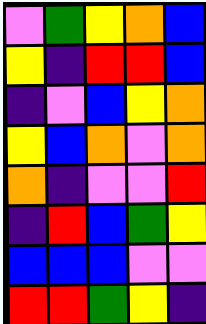[["violet", "green", "yellow", "orange", "blue"], ["yellow", "indigo", "red", "red", "blue"], ["indigo", "violet", "blue", "yellow", "orange"], ["yellow", "blue", "orange", "violet", "orange"], ["orange", "indigo", "violet", "violet", "red"], ["indigo", "red", "blue", "green", "yellow"], ["blue", "blue", "blue", "violet", "violet"], ["red", "red", "green", "yellow", "indigo"]]